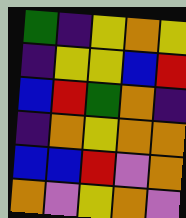[["green", "indigo", "yellow", "orange", "yellow"], ["indigo", "yellow", "yellow", "blue", "red"], ["blue", "red", "green", "orange", "indigo"], ["indigo", "orange", "yellow", "orange", "orange"], ["blue", "blue", "red", "violet", "orange"], ["orange", "violet", "yellow", "orange", "violet"]]